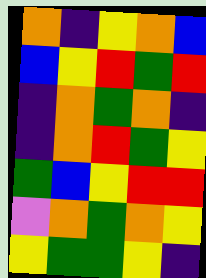[["orange", "indigo", "yellow", "orange", "blue"], ["blue", "yellow", "red", "green", "red"], ["indigo", "orange", "green", "orange", "indigo"], ["indigo", "orange", "red", "green", "yellow"], ["green", "blue", "yellow", "red", "red"], ["violet", "orange", "green", "orange", "yellow"], ["yellow", "green", "green", "yellow", "indigo"]]